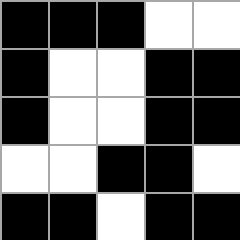[["black", "black", "black", "white", "white"], ["black", "white", "white", "black", "black"], ["black", "white", "white", "black", "black"], ["white", "white", "black", "black", "white"], ["black", "black", "white", "black", "black"]]